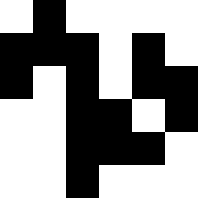[["white", "black", "white", "white", "white", "white"], ["black", "black", "black", "white", "black", "white"], ["black", "white", "black", "white", "black", "black"], ["white", "white", "black", "black", "white", "black"], ["white", "white", "black", "black", "black", "white"], ["white", "white", "black", "white", "white", "white"]]